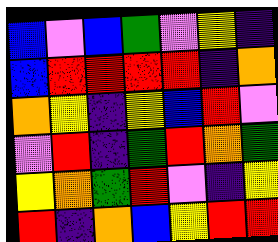[["blue", "violet", "blue", "green", "violet", "yellow", "indigo"], ["blue", "red", "red", "red", "red", "indigo", "orange"], ["orange", "yellow", "indigo", "yellow", "blue", "red", "violet"], ["violet", "red", "indigo", "green", "red", "orange", "green"], ["yellow", "orange", "green", "red", "violet", "indigo", "yellow"], ["red", "indigo", "orange", "blue", "yellow", "red", "red"]]